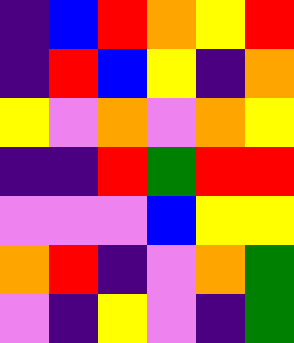[["indigo", "blue", "red", "orange", "yellow", "red"], ["indigo", "red", "blue", "yellow", "indigo", "orange"], ["yellow", "violet", "orange", "violet", "orange", "yellow"], ["indigo", "indigo", "red", "green", "red", "red"], ["violet", "violet", "violet", "blue", "yellow", "yellow"], ["orange", "red", "indigo", "violet", "orange", "green"], ["violet", "indigo", "yellow", "violet", "indigo", "green"]]